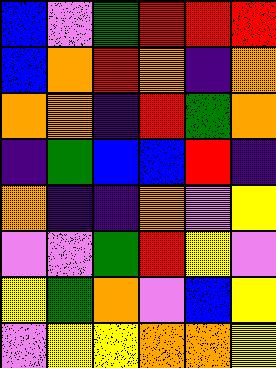[["blue", "violet", "green", "red", "red", "red"], ["blue", "orange", "red", "orange", "indigo", "orange"], ["orange", "orange", "indigo", "red", "green", "orange"], ["indigo", "green", "blue", "blue", "red", "indigo"], ["orange", "indigo", "indigo", "orange", "violet", "yellow"], ["violet", "violet", "green", "red", "yellow", "violet"], ["yellow", "green", "orange", "violet", "blue", "yellow"], ["violet", "yellow", "yellow", "orange", "orange", "yellow"]]